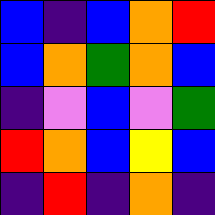[["blue", "indigo", "blue", "orange", "red"], ["blue", "orange", "green", "orange", "blue"], ["indigo", "violet", "blue", "violet", "green"], ["red", "orange", "blue", "yellow", "blue"], ["indigo", "red", "indigo", "orange", "indigo"]]